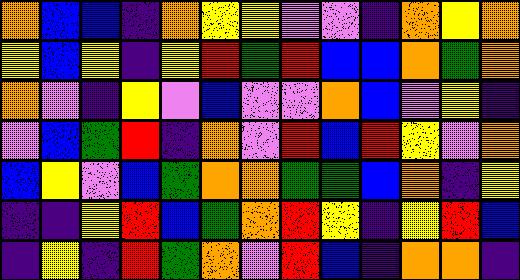[["orange", "blue", "blue", "indigo", "orange", "yellow", "yellow", "violet", "violet", "indigo", "orange", "yellow", "orange"], ["yellow", "blue", "yellow", "indigo", "yellow", "red", "green", "red", "blue", "blue", "orange", "green", "orange"], ["orange", "violet", "indigo", "yellow", "violet", "blue", "violet", "violet", "orange", "blue", "violet", "yellow", "indigo"], ["violet", "blue", "green", "red", "indigo", "orange", "violet", "red", "blue", "red", "yellow", "violet", "orange"], ["blue", "yellow", "violet", "blue", "green", "orange", "orange", "green", "green", "blue", "orange", "indigo", "yellow"], ["indigo", "indigo", "yellow", "red", "blue", "green", "orange", "red", "yellow", "indigo", "yellow", "red", "blue"], ["indigo", "yellow", "indigo", "red", "green", "orange", "violet", "red", "blue", "indigo", "orange", "orange", "indigo"]]